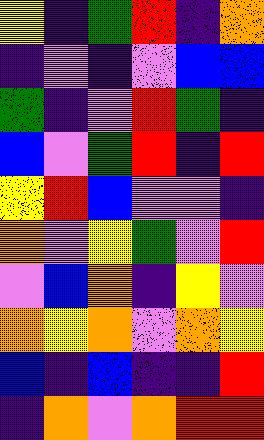[["yellow", "indigo", "green", "red", "indigo", "orange"], ["indigo", "violet", "indigo", "violet", "blue", "blue"], ["green", "indigo", "violet", "red", "green", "indigo"], ["blue", "violet", "green", "red", "indigo", "red"], ["yellow", "red", "blue", "violet", "violet", "indigo"], ["orange", "violet", "yellow", "green", "violet", "red"], ["violet", "blue", "orange", "indigo", "yellow", "violet"], ["orange", "yellow", "orange", "violet", "orange", "yellow"], ["blue", "indigo", "blue", "indigo", "indigo", "red"], ["indigo", "orange", "violet", "orange", "red", "red"]]